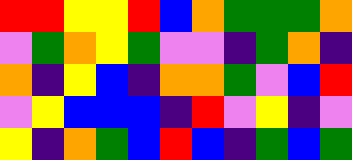[["red", "red", "yellow", "yellow", "red", "blue", "orange", "green", "green", "green", "orange"], ["violet", "green", "orange", "yellow", "green", "violet", "violet", "indigo", "green", "orange", "indigo"], ["orange", "indigo", "yellow", "blue", "indigo", "orange", "orange", "green", "violet", "blue", "red"], ["violet", "yellow", "blue", "blue", "blue", "indigo", "red", "violet", "yellow", "indigo", "violet"], ["yellow", "indigo", "orange", "green", "blue", "red", "blue", "indigo", "green", "blue", "green"]]